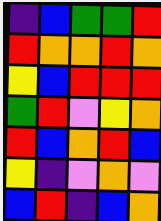[["indigo", "blue", "green", "green", "red"], ["red", "orange", "orange", "red", "orange"], ["yellow", "blue", "red", "red", "red"], ["green", "red", "violet", "yellow", "orange"], ["red", "blue", "orange", "red", "blue"], ["yellow", "indigo", "violet", "orange", "violet"], ["blue", "red", "indigo", "blue", "orange"]]